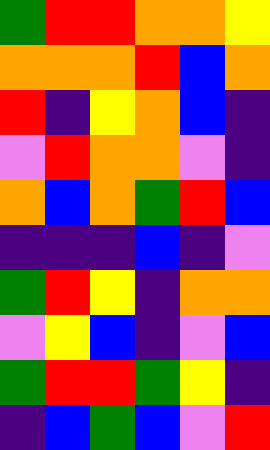[["green", "red", "red", "orange", "orange", "yellow"], ["orange", "orange", "orange", "red", "blue", "orange"], ["red", "indigo", "yellow", "orange", "blue", "indigo"], ["violet", "red", "orange", "orange", "violet", "indigo"], ["orange", "blue", "orange", "green", "red", "blue"], ["indigo", "indigo", "indigo", "blue", "indigo", "violet"], ["green", "red", "yellow", "indigo", "orange", "orange"], ["violet", "yellow", "blue", "indigo", "violet", "blue"], ["green", "red", "red", "green", "yellow", "indigo"], ["indigo", "blue", "green", "blue", "violet", "red"]]